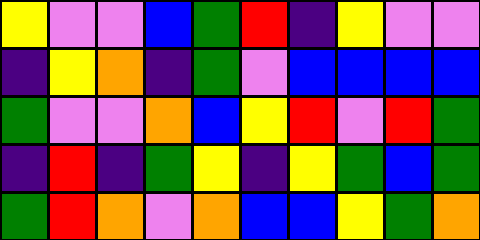[["yellow", "violet", "violet", "blue", "green", "red", "indigo", "yellow", "violet", "violet"], ["indigo", "yellow", "orange", "indigo", "green", "violet", "blue", "blue", "blue", "blue"], ["green", "violet", "violet", "orange", "blue", "yellow", "red", "violet", "red", "green"], ["indigo", "red", "indigo", "green", "yellow", "indigo", "yellow", "green", "blue", "green"], ["green", "red", "orange", "violet", "orange", "blue", "blue", "yellow", "green", "orange"]]